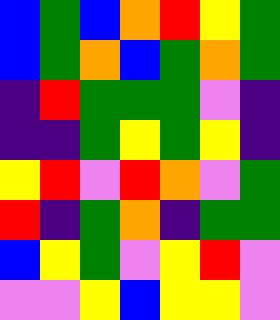[["blue", "green", "blue", "orange", "red", "yellow", "green"], ["blue", "green", "orange", "blue", "green", "orange", "green"], ["indigo", "red", "green", "green", "green", "violet", "indigo"], ["indigo", "indigo", "green", "yellow", "green", "yellow", "indigo"], ["yellow", "red", "violet", "red", "orange", "violet", "green"], ["red", "indigo", "green", "orange", "indigo", "green", "green"], ["blue", "yellow", "green", "violet", "yellow", "red", "violet"], ["violet", "violet", "yellow", "blue", "yellow", "yellow", "violet"]]